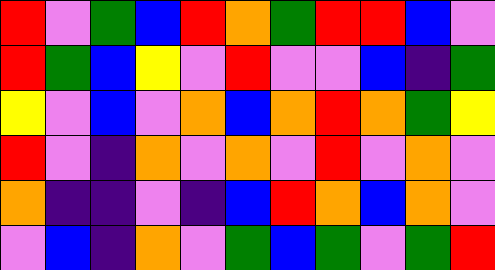[["red", "violet", "green", "blue", "red", "orange", "green", "red", "red", "blue", "violet"], ["red", "green", "blue", "yellow", "violet", "red", "violet", "violet", "blue", "indigo", "green"], ["yellow", "violet", "blue", "violet", "orange", "blue", "orange", "red", "orange", "green", "yellow"], ["red", "violet", "indigo", "orange", "violet", "orange", "violet", "red", "violet", "orange", "violet"], ["orange", "indigo", "indigo", "violet", "indigo", "blue", "red", "orange", "blue", "orange", "violet"], ["violet", "blue", "indigo", "orange", "violet", "green", "blue", "green", "violet", "green", "red"]]